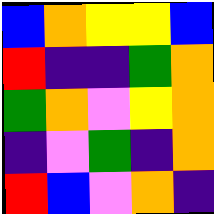[["blue", "orange", "yellow", "yellow", "blue"], ["red", "indigo", "indigo", "green", "orange"], ["green", "orange", "violet", "yellow", "orange"], ["indigo", "violet", "green", "indigo", "orange"], ["red", "blue", "violet", "orange", "indigo"]]